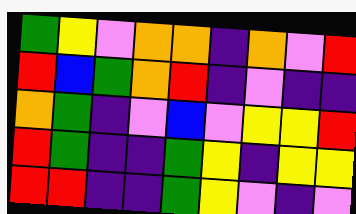[["green", "yellow", "violet", "orange", "orange", "indigo", "orange", "violet", "red"], ["red", "blue", "green", "orange", "red", "indigo", "violet", "indigo", "indigo"], ["orange", "green", "indigo", "violet", "blue", "violet", "yellow", "yellow", "red"], ["red", "green", "indigo", "indigo", "green", "yellow", "indigo", "yellow", "yellow"], ["red", "red", "indigo", "indigo", "green", "yellow", "violet", "indigo", "violet"]]